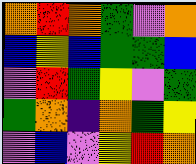[["orange", "red", "orange", "green", "violet", "orange"], ["blue", "yellow", "blue", "green", "green", "blue"], ["violet", "red", "green", "yellow", "violet", "green"], ["green", "orange", "indigo", "orange", "green", "yellow"], ["violet", "blue", "violet", "yellow", "red", "orange"]]